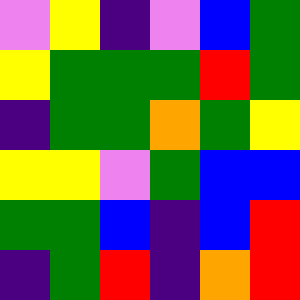[["violet", "yellow", "indigo", "violet", "blue", "green"], ["yellow", "green", "green", "green", "red", "green"], ["indigo", "green", "green", "orange", "green", "yellow"], ["yellow", "yellow", "violet", "green", "blue", "blue"], ["green", "green", "blue", "indigo", "blue", "red"], ["indigo", "green", "red", "indigo", "orange", "red"]]